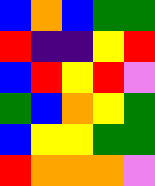[["blue", "orange", "blue", "green", "green"], ["red", "indigo", "indigo", "yellow", "red"], ["blue", "red", "yellow", "red", "violet"], ["green", "blue", "orange", "yellow", "green"], ["blue", "yellow", "yellow", "green", "green"], ["red", "orange", "orange", "orange", "violet"]]